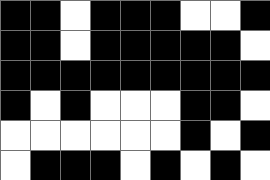[["black", "black", "white", "black", "black", "black", "white", "white", "black"], ["black", "black", "white", "black", "black", "black", "black", "black", "white"], ["black", "black", "black", "black", "black", "black", "black", "black", "black"], ["black", "white", "black", "white", "white", "white", "black", "black", "white"], ["white", "white", "white", "white", "white", "white", "black", "white", "black"], ["white", "black", "black", "black", "white", "black", "white", "black", "white"]]